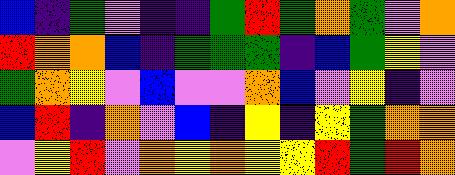[["blue", "indigo", "green", "violet", "indigo", "indigo", "green", "red", "green", "orange", "green", "violet", "orange"], ["red", "orange", "orange", "blue", "indigo", "green", "green", "green", "indigo", "blue", "green", "yellow", "violet"], ["green", "orange", "yellow", "violet", "blue", "violet", "violet", "orange", "blue", "violet", "yellow", "indigo", "violet"], ["blue", "red", "indigo", "orange", "violet", "blue", "indigo", "yellow", "indigo", "yellow", "green", "orange", "orange"], ["violet", "yellow", "red", "violet", "orange", "yellow", "orange", "yellow", "yellow", "red", "green", "red", "orange"]]